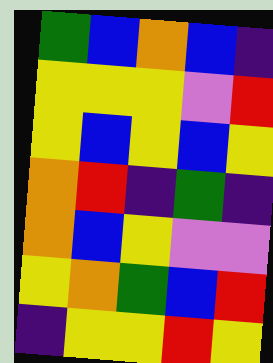[["green", "blue", "orange", "blue", "indigo"], ["yellow", "yellow", "yellow", "violet", "red"], ["yellow", "blue", "yellow", "blue", "yellow"], ["orange", "red", "indigo", "green", "indigo"], ["orange", "blue", "yellow", "violet", "violet"], ["yellow", "orange", "green", "blue", "red"], ["indigo", "yellow", "yellow", "red", "yellow"]]